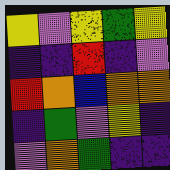[["yellow", "violet", "yellow", "green", "yellow"], ["indigo", "indigo", "red", "indigo", "violet"], ["red", "orange", "blue", "orange", "orange"], ["indigo", "green", "violet", "yellow", "indigo"], ["violet", "orange", "green", "indigo", "indigo"]]